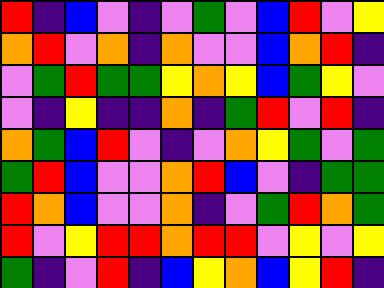[["red", "indigo", "blue", "violet", "indigo", "violet", "green", "violet", "blue", "red", "violet", "yellow"], ["orange", "red", "violet", "orange", "indigo", "orange", "violet", "violet", "blue", "orange", "red", "indigo"], ["violet", "green", "red", "green", "green", "yellow", "orange", "yellow", "blue", "green", "yellow", "violet"], ["violet", "indigo", "yellow", "indigo", "indigo", "orange", "indigo", "green", "red", "violet", "red", "indigo"], ["orange", "green", "blue", "red", "violet", "indigo", "violet", "orange", "yellow", "green", "violet", "green"], ["green", "red", "blue", "violet", "violet", "orange", "red", "blue", "violet", "indigo", "green", "green"], ["red", "orange", "blue", "violet", "violet", "orange", "indigo", "violet", "green", "red", "orange", "green"], ["red", "violet", "yellow", "red", "red", "orange", "red", "red", "violet", "yellow", "violet", "yellow"], ["green", "indigo", "violet", "red", "indigo", "blue", "yellow", "orange", "blue", "yellow", "red", "indigo"]]